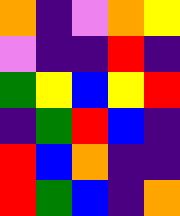[["orange", "indigo", "violet", "orange", "yellow"], ["violet", "indigo", "indigo", "red", "indigo"], ["green", "yellow", "blue", "yellow", "red"], ["indigo", "green", "red", "blue", "indigo"], ["red", "blue", "orange", "indigo", "indigo"], ["red", "green", "blue", "indigo", "orange"]]